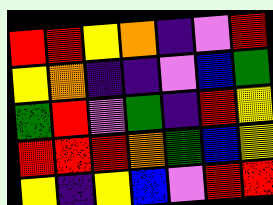[["red", "red", "yellow", "orange", "indigo", "violet", "red"], ["yellow", "orange", "indigo", "indigo", "violet", "blue", "green"], ["green", "red", "violet", "green", "indigo", "red", "yellow"], ["red", "red", "red", "orange", "green", "blue", "yellow"], ["yellow", "indigo", "yellow", "blue", "violet", "red", "red"]]